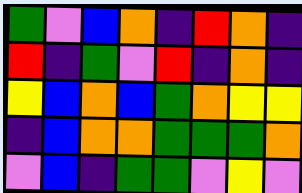[["green", "violet", "blue", "orange", "indigo", "red", "orange", "indigo"], ["red", "indigo", "green", "violet", "red", "indigo", "orange", "indigo"], ["yellow", "blue", "orange", "blue", "green", "orange", "yellow", "yellow"], ["indigo", "blue", "orange", "orange", "green", "green", "green", "orange"], ["violet", "blue", "indigo", "green", "green", "violet", "yellow", "violet"]]